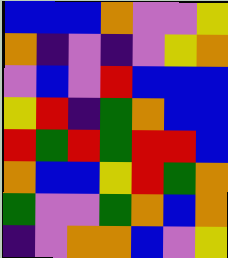[["blue", "blue", "blue", "orange", "violet", "violet", "yellow"], ["orange", "indigo", "violet", "indigo", "violet", "yellow", "orange"], ["violet", "blue", "violet", "red", "blue", "blue", "blue"], ["yellow", "red", "indigo", "green", "orange", "blue", "blue"], ["red", "green", "red", "green", "red", "red", "blue"], ["orange", "blue", "blue", "yellow", "red", "green", "orange"], ["green", "violet", "violet", "green", "orange", "blue", "orange"], ["indigo", "violet", "orange", "orange", "blue", "violet", "yellow"]]